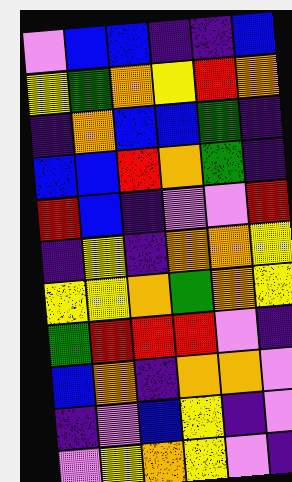[["violet", "blue", "blue", "indigo", "indigo", "blue"], ["yellow", "green", "orange", "yellow", "red", "orange"], ["indigo", "orange", "blue", "blue", "green", "indigo"], ["blue", "blue", "red", "orange", "green", "indigo"], ["red", "blue", "indigo", "violet", "violet", "red"], ["indigo", "yellow", "indigo", "orange", "orange", "yellow"], ["yellow", "yellow", "orange", "green", "orange", "yellow"], ["green", "red", "red", "red", "violet", "indigo"], ["blue", "orange", "indigo", "orange", "orange", "violet"], ["indigo", "violet", "blue", "yellow", "indigo", "violet"], ["violet", "yellow", "orange", "yellow", "violet", "indigo"]]